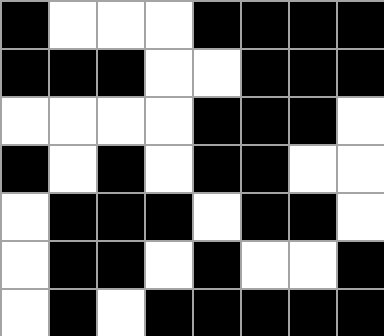[["black", "white", "white", "white", "black", "black", "black", "black"], ["black", "black", "black", "white", "white", "black", "black", "black"], ["white", "white", "white", "white", "black", "black", "black", "white"], ["black", "white", "black", "white", "black", "black", "white", "white"], ["white", "black", "black", "black", "white", "black", "black", "white"], ["white", "black", "black", "white", "black", "white", "white", "black"], ["white", "black", "white", "black", "black", "black", "black", "black"]]